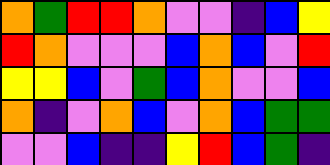[["orange", "green", "red", "red", "orange", "violet", "violet", "indigo", "blue", "yellow"], ["red", "orange", "violet", "violet", "violet", "blue", "orange", "blue", "violet", "red"], ["yellow", "yellow", "blue", "violet", "green", "blue", "orange", "violet", "violet", "blue"], ["orange", "indigo", "violet", "orange", "blue", "violet", "orange", "blue", "green", "green"], ["violet", "violet", "blue", "indigo", "indigo", "yellow", "red", "blue", "green", "indigo"]]